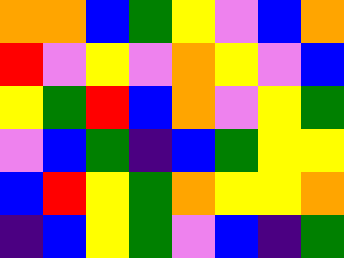[["orange", "orange", "blue", "green", "yellow", "violet", "blue", "orange"], ["red", "violet", "yellow", "violet", "orange", "yellow", "violet", "blue"], ["yellow", "green", "red", "blue", "orange", "violet", "yellow", "green"], ["violet", "blue", "green", "indigo", "blue", "green", "yellow", "yellow"], ["blue", "red", "yellow", "green", "orange", "yellow", "yellow", "orange"], ["indigo", "blue", "yellow", "green", "violet", "blue", "indigo", "green"]]